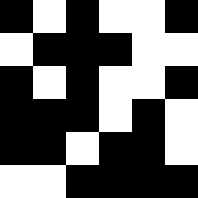[["black", "white", "black", "white", "white", "black"], ["white", "black", "black", "black", "white", "white"], ["black", "white", "black", "white", "white", "black"], ["black", "black", "black", "white", "black", "white"], ["black", "black", "white", "black", "black", "white"], ["white", "white", "black", "black", "black", "black"]]